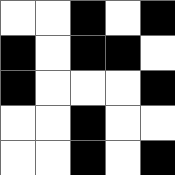[["white", "white", "black", "white", "black"], ["black", "white", "black", "black", "white"], ["black", "white", "white", "white", "black"], ["white", "white", "black", "white", "white"], ["white", "white", "black", "white", "black"]]